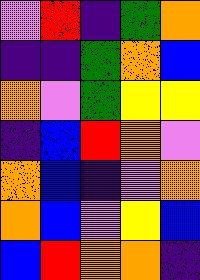[["violet", "red", "indigo", "green", "orange"], ["indigo", "indigo", "green", "orange", "blue"], ["orange", "violet", "green", "yellow", "yellow"], ["indigo", "blue", "red", "orange", "violet"], ["orange", "blue", "indigo", "violet", "orange"], ["orange", "blue", "violet", "yellow", "blue"], ["blue", "red", "orange", "orange", "indigo"]]